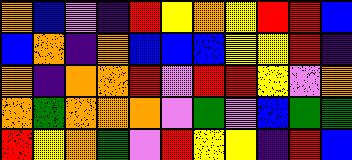[["orange", "blue", "violet", "indigo", "red", "yellow", "orange", "yellow", "red", "red", "blue"], ["blue", "orange", "indigo", "orange", "blue", "blue", "blue", "yellow", "yellow", "red", "indigo"], ["orange", "indigo", "orange", "orange", "red", "violet", "red", "red", "yellow", "violet", "orange"], ["orange", "green", "orange", "orange", "orange", "violet", "green", "violet", "blue", "green", "green"], ["red", "yellow", "orange", "green", "violet", "red", "yellow", "yellow", "indigo", "red", "blue"]]